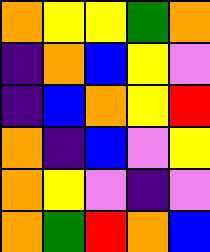[["orange", "yellow", "yellow", "green", "orange"], ["indigo", "orange", "blue", "yellow", "violet"], ["indigo", "blue", "orange", "yellow", "red"], ["orange", "indigo", "blue", "violet", "yellow"], ["orange", "yellow", "violet", "indigo", "violet"], ["orange", "green", "red", "orange", "blue"]]